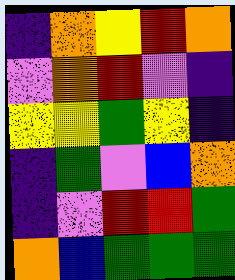[["indigo", "orange", "yellow", "red", "orange"], ["violet", "orange", "red", "violet", "indigo"], ["yellow", "yellow", "green", "yellow", "indigo"], ["indigo", "green", "violet", "blue", "orange"], ["indigo", "violet", "red", "red", "green"], ["orange", "blue", "green", "green", "green"]]